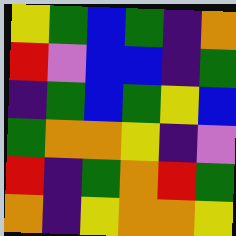[["yellow", "green", "blue", "green", "indigo", "orange"], ["red", "violet", "blue", "blue", "indigo", "green"], ["indigo", "green", "blue", "green", "yellow", "blue"], ["green", "orange", "orange", "yellow", "indigo", "violet"], ["red", "indigo", "green", "orange", "red", "green"], ["orange", "indigo", "yellow", "orange", "orange", "yellow"]]